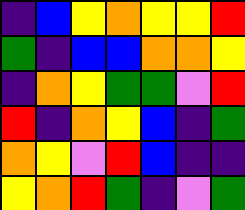[["indigo", "blue", "yellow", "orange", "yellow", "yellow", "red"], ["green", "indigo", "blue", "blue", "orange", "orange", "yellow"], ["indigo", "orange", "yellow", "green", "green", "violet", "red"], ["red", "indigo", "orange", "yellow", "blue", "indigo", "green"], ["orange", "yellow", "violet", "red", "blue", "indigo", "indigo"], ["yellow", "orange", "red", "green", "indigo", "violet", "green"]]